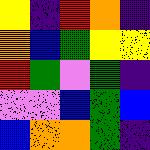[["yellow", "indigo", "red", "orange", "indigo"], ["orange", "blue", "green", "yellow", "yellow"], ["red", "green", "violet", "green", "indigo"], ["violet", "violet", "blue", "green", "blue"], ["blue", "orange", "orange", "green", "indigo"]]